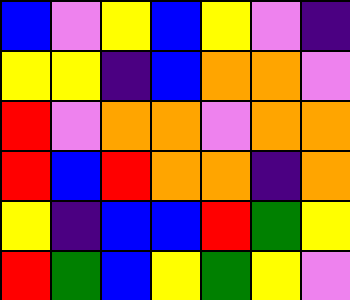[["blue", "violet", "yellow", "blue", "yellow", "violet", "indigo"], ["yellow", "yellow", "indigo", "blue", "orange", "orange", "violet"], ["red", "violet", "orange", "orange", "violet", "orange", "orange"], ["red", "blue", "red", "orange", "orange", "indigo", "orange"], ["yellow", "indigo", "blue", "blue", "red", "green", "yellow"], ["red", "green", "blue", "yellow", "green", "yellow", "violet"]]